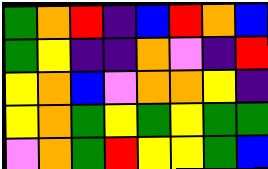[["green", "orange", "red", "indigo", "blue", "red", "orange", "blue"], ["green", "yellow", "indigo", "indigo", "orange", "violet", "indigo", "red"], ["yellow", "orange", "blue", "violet", "orange", "orange", "yellow", "indigo"], ["yellow", "orange", "green", "yellow", "green", "yellow", "green", "green"], ["violet", "orange", "green", "red", "yellow", "yellow", "green", "blue"]]